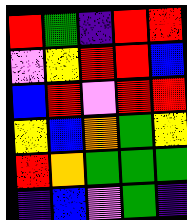[["red", "green", "indigo", "red", "red"], ["violet", "yellow", "red", "red", "blue"], ["blue", "red", "violet", "red", "red"], ["yellow", "blue", "orange", "green", "yellow"], ["red", "orange", "green", "green", "green"], ["indigo", "blue", "violet", "green", "indigo"]]